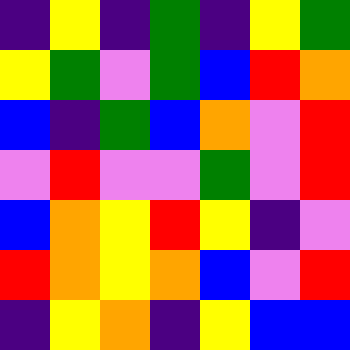[["indigo", "yellow", "indigo", "green", "indigo", "yellow", "green"], ["yellow", "green", "violet", "green", "blue", "red", "orange"], ["blue", "indigo", "green", "blue", "orange", "violet", "red"], ["violet", "red", "violet", "violet", "green", "violet", "red"], ["blue", "orange", "yellow", "red", "yellow", "indigo", "violet"], ["red", "orange", "yellow", "orange", "blue", "violet", "red"], ["indigo", "yellow", "orange", "indigo", "yellow", "blue", "blue"]]